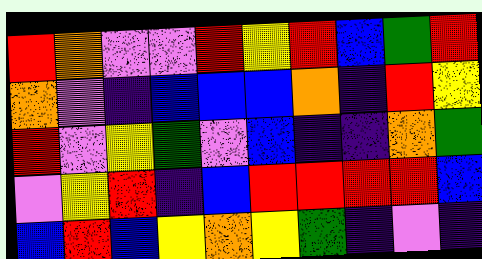[["red", "orange", "violet", "violet", "red", "yellow", "red", "blue", "green", "red"], ["orange", "violet", "indigo", "blue", "blue", "blue", "orange", "indigo", "red", "yellow"], ["red", "violet", "yellow", "green", "violet", "blue", "indigo", "indigo", "orange", "green"], ["violet", "yellow", "red", "indigo", "blue", "red", "red", "red", "red", "blue"], ["blue", "red", "blue", "yellow", "orange", "yellow", "green", "indigo", "violet", "indigo"]]